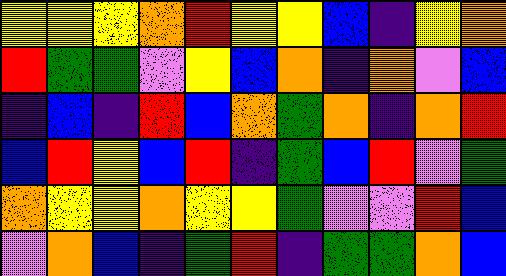[["yellow", "yellow", "yellow", "orange", "red", "yellow", "yellow", "blue", "indigo", "yellow", "orange"], ["red", "green", "green", "violet", "yellow", "blue", "orange", "indigo", "orange", "violet", "blue"], ["indigo", "blue", "indigo", "red", "blue", "orange", "green", "orange", "indigo", "orange", "red"], ["blue", "red", "yellow", "blue", "red", "indigo", "green", "blue", "red", "violet", "green"], ["orange", "yellow", "yellow", "orange", "yellow", "yellow", "green", "violet", "violet", "red", "blue"], ["violet", "orange", "blue", "indigo", "green", "red", "indigo", "green", "green", "orange", "blue"]]